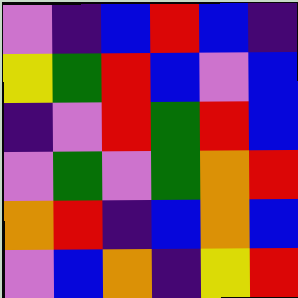[["violet", "indigo", "blue", "red", "blue", "indigo"], ["yellow", "green", "red", "blue", "violet", "blue"], ["indigo", "violet", "red", "green", "red", "blue"], ["violet", "green", "violet", "green", "orange", "red"], ["orange", "red", "indigo", "blue", "orange", "blue"], ["violet", "blue", "orange", "indigo", "yellow", "red"]]